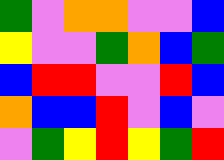[["green", "violet", "orange", "orange", "violet", "violet", "blue"], ["yellow", "violet", "violet", "green", "orange", "blue", "green"], ["blue", "red", "red", "violet", "violet", "red", "blue"], ["orange", "blue", "blue", "red", "violet", "blue", "violet"], ["violet", "green", "yellow", "red", "yellow", "green", "red"]]